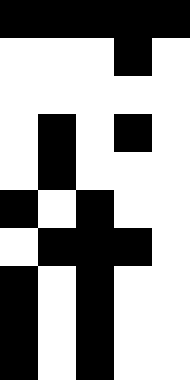[["black", "black", "black", "black", "black"], ["white", "white", "white", "black", "white"], ["white", "white", "white", "white", "white"], ["white", "black", "white", "black", "white"], ["white", "black", "white", "white", "white"], ["black", "white", "black", "white", "white"], ["white", "black", "black", "black", "white"], ["black", "white", "black", "white", "white"], ["black", "white", "black", "white", "white"], ["black", "white", "black", "white", "white"]]